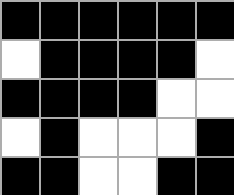[["black", "black", "black", "black", "black", "black"], ["white", "black", "black", "black", "black", "white"], ["black", "black", "black", "black", "white", "white"], ["white", "black", "white", "white", "white", "black"], ["black", "black", "white", "white", "black", "black"]]